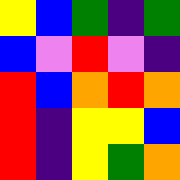[["yellow", "blue", "green", "indigo", "green"], ["blue", "violet", "red", "violet", "indigo"], ["red", "blue", "orange", "red", "orange"], ["red", "indigo", "yellow", "yellow", "blue"], ["red", "indigo", "yellow", "green", "orange"]]